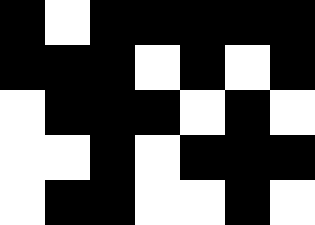[["black", "white", "black", "black", "black", "black", "black"], ["black", "black", "black", "white", "black", "white", "black"], ["white", "black", "black", "black", "white", "black", "white"], ["white", "white", "black", "white", "black", "black", "black"], ["white", "black", "black", "white", "white", "black", "white"]]